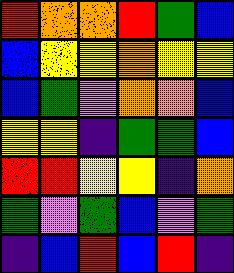[["red", "orange", "orange", "red", "green", "blue"], ["blue", "yellow", "yellow", "orange", "yellow", "yellow"], ["blue", "green", "violet", "orange", "orange", "blue"], ["yellow", "yellow", "indigo", "green", "green", "blue"], ["red", "red", "yellow", "yellow", "indigo", "orange"], ["green", "violet", "green", "blue", "violet", "green"], ["indigo", "blue", "red", "blue", "red", "indigo"]]